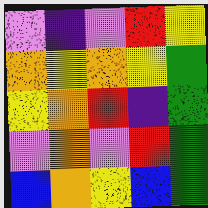[["violet", "indigo", "violet", "red", "yellow"], ["orange", "yellow", "orange", "yellow", "green"], ["yellow", "orange", "red", "indigo", "green"], ["violet", "orange", "violet", "red", "green"], ["blue", "orange", "yellow", "blue", "green"]]